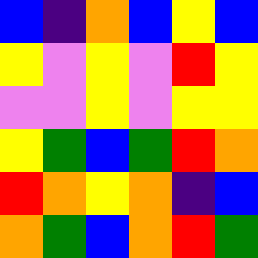[["blue", "indigo", "orange", "blue", "yellow", "blue"], ["yellow", "violet", "yellow", "violet", "red", "yellow"], ["violet", "violet", "yellow", "violet", "yellow", "yellow"], ["yellow", "green", "blue", "green", "red", "orange"], ["red", "orange", "yellow", "orange", "indigo", "blue"], ["orange", "green", "blue", "orange", "red", "green"]]